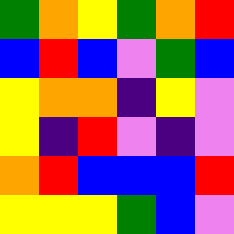[["green", "orange", "yellow", "green", "orange", "red"], ["blue", "red", "blue", "violet", "green", "blue"], ["yellow", "orange", "orange", "indigo", "yellow", "violet"], ["yellow", "indigo", "red", "violet", "indigo", "violet"], ["orange", "red", "blue", "blue", "blue", "red"], ["yellow", "yellow", "yellow", "green", "blue", "violet"]]